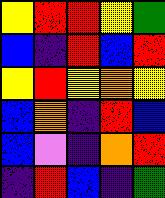[["yellow", "red", "red", "yellow", "green"], ["blue", "indigo", "red", "blue", "red"], ["yellow", "red", "yellow", "orange", "yellow"], ["blue", "orange", "indigo", "red", "blue"], ["blue", "violet", "indigo", "orange", "red"], ["indigo", "red", "blue", "indigo", "green"]]